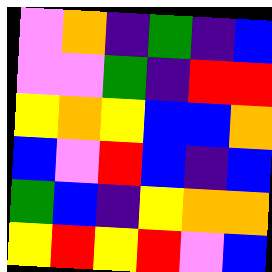[["violet", "orange", "indigo", "green", "indigo", "blue"], ["violet", "violet", "green", "indigo", "red", "red"], ["yellow", "orange", "yellow", "blue", "blue", "orange"], ["blue", "violet", "red", "blue", "indigo", "blue"], ["green", "blue", "indigo", "yellow", "orange", "orange"], ["yellow", "red", "yellow", "red", "violet", "blue"]]